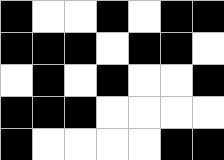[["black", "white", "white", "black", "white", "black", "black"], ["black", "black", "black", "white", "black", "black", "white"], ["white", "black", "white", "black", "white", "white", "black"], ["black", "black", "black", "white", "white", "white", "white"], ["black", "white", "white", "white", "white", "black", "black"]]